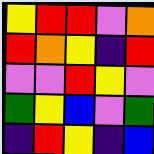[["yellow", "red", "red", "violet", "orange"], ["red", "orange", "yellow", "indigo", "red"], ["violet", "violet", "red", "yellow", "violet"], ["green", "yellow", "blue", "violet", "green"], ["indigo", "red", "yellow", "indigo", "blue"]]